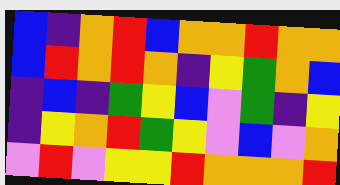[["blue", "indigo", "orange", "red", "blue", "orange", "orange", "red", "orange", "orange"], ["blue", "red", "orange", "red", "orange", "indigo", "yellow", "green", "orange", "blue"], ["indigo", "blue", "indigo", "green", "yellow", "blue", "violet", "green", "indigo", "yellow"], ["indigo", "yellow", "orange", "red", "green", "yellow", "violet", "blue", "violet", "orange"], ["violet", "red", "violet", "yellow", "yellow", "red", "orange", "orange", "orange", "red"]]